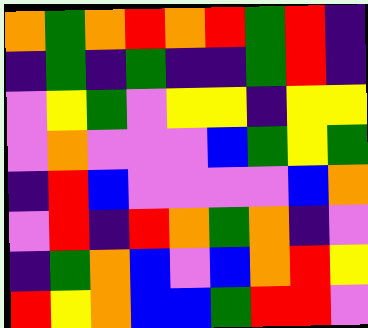[["orange", "green", "orange", "red", "orange", "red", "green", "red", "indigo"], ["indigo", "green", "indigo", "green", "indigo", "indigo", "green", "red", "indigo"], ["violet", "yellow", "green", "violet", "yellow", "yellow", "indigo", "yellow", "yellow"], ["violet", "orange", "violet", "violet", "violet", "blue", "green", "yellow", "green"], ["indigo", "red", "blue", "violet", "violet", "violet", "violet", "blue", "orange"], ["violet", "red", "indigo", "red", "orange", "green", "orange", "indigo", "violet"], ["indigo", "green", "orange", "blue", "violet", "blue", "orange", "red", "yellow"], ["red", "yellow", "orange", "blue", "blue", "green", "red", "red", "violet"]]